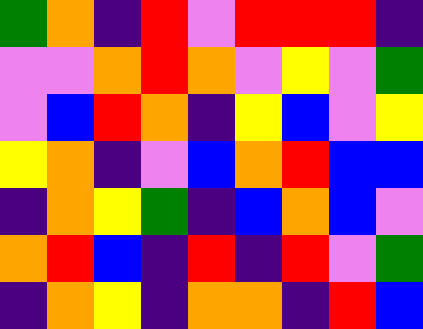[["green", "orange", "indigo", "red", "violet", "red", "red", "red", "indigo"], ["violet", "violet", "orange", "red", "orange", "violet", "yellow", "violet", "green"], ["violet", "blue", "red", "orange", "indigo", "yellow", "blue", "violet", "yellow"], ["yellow", "orange", "indigo", "violet", "blue", "orange", "red", "blue", "blue"], ["indigo", "orange", "yellow", "green", "indigo", "blue", "orange", "blue", "violet"], ["orange", "red", "blue", "indigo", "red", "indigo", "red", "violet", "green"], ["indigo", "orange", "yellow", "indigo", "orange", "orange", "indigo", "red", "blue"]]